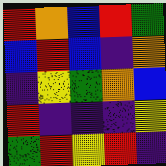[["red", "orange", "blue", "red", "green"], ["blue", "red", "blue", "indigo", "orange"], ["indigo", "yellow", "green", "orange", "blue"], ["red", "indigo", "indigo", "indigo", "yellow"], ["green", "red", "yellow", "red", "indigo"]]